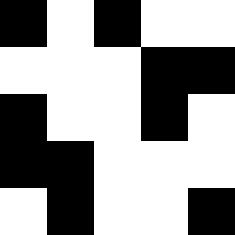[["black", "white", "black", "white", "white"], ["white", "white", "white", "black", "black"], ["black", "white", "white", "black", "white"], ["black", "black", "white", "white", "white"], ["white", "black", "white", "white", "black"]]